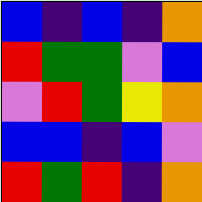[["blue", "indigo", "blue", "indigo", "orange"], ["red", "green", "green", "violet", "blue"], ["violet", "red", "green", "yellow", "orange"], ["blue", "blue", "indigo", "blue", "violet"], ["red", "green", "red", "indigo", "orange"]]